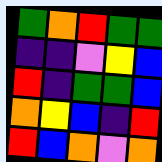[["green", "orange", "red", "green", "green"], ["indigo", "indigo", "violet", "yellow", "blue"], ["red", "indigo", "green", "green", "blue"], ["orange", "yellow", "blue", "indigo", "red"], ["red", "blue", "orange", "violet", "orange"]]